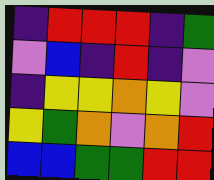[["indigo", "red", "red", "red", "indigo", "green"], ["violet", "blue", "indigo", "red", "indigo", "violet"], ["indigo", "yellow", "yellow", "orange", "yellow", "violet"], ["yellow", "green", "orange", "violet", "orange", "red"], ["blue", "blue", "green", "green", "red", "red"]]